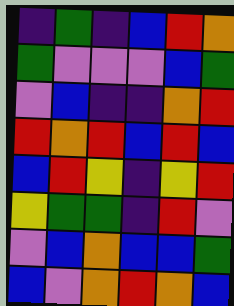[["indigo", "green", "indigo", "blue", "red", "orange"], ["green", "violet", "violet", "violet", "blue", "green"], ["violet", "blue", "indigo", "indigo", "orange", "red"], ["red", "orange", "red", "blue", "red", "blue"], ["blue", "red", "yellow", "indigo", "yellow", "red"], ["yellow", "green", "green", "indigo", "red", "violet"], ["violet", "blue", "orange", "blue", "blue", "green"], ["blue", "violet", "orange", "red", "orange", "blue"]]